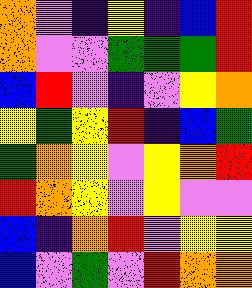[["orange", "violet", "indigo", "yellow", "indigo", "blue", "red"], ["orange", "violet", "violet", "green", "green", "green", "red"], ["blue", "red", "violet", "indigo", "violet", "yellow", "orange"], ["yellow", "green", "yellow", "red", "indigo", "blue", "green"], ["green", "orange", "yellow", "violet", "yellow", "orange", "red"], ["red", "orange", "yellow", "violet", "yellow", "violet", "violet"], ["blue", "indigo", "orange", "red", "violet", "yellow", "yellow"], ["blue", "violet", "green", "violet", "red", "orange", "orange"]]